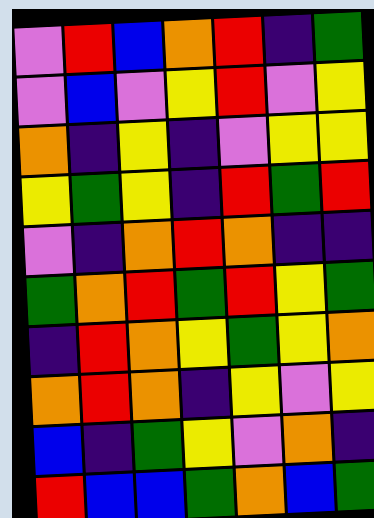[["violet", "red", "blue", "orange", "red", "indigo", "green"], ["violet", "blue", "violet", "yellow", "red", "violet", "yellow"], ["orange", "indigo", "yellow", "indigo", "violet", "yellow", "yellow"], ["yellow", "green", "yellow", "indigo", "red", "green", "red"], ["violet", "indigo", "orange", "red", "orange", "indigo", "indigo"], ["green", "orange", "red", "green", "red", "yellow", "green"], ["indigo", "red", "orange", "yellow", "green", "yellow", "orange"], ["orange", "red", "orange", "indigo", "yellow", "violet", "yellow"], ["blue", "indigo", "green", "yellow", "violet", "orange", "indigo"], ["red", "blue", "blue", "green", "orange", "blue", "green"]]